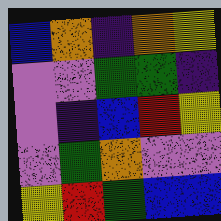[["blue", "orange", "indigo", "orange", "yellow"], ["violet", "violet", "green", "green", "indigo"], ["violet", "indigo", "blue", "red", "yellow"], ["violet", "green", "orange", "violet", "violet"], ["yellow", "red", "green", "blue", "blue"]]